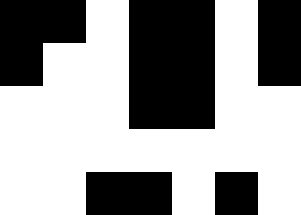[["black", "black", "white", "black", "black", "white", "black"], ["black", "white", "white", "black", "black", "white", "black"], ["white", "white", "white", "black", "black", "white", "white"], ["white", "white", "white", "white", "white", "white", "white"], ["white", "white", "black", "black", "white", "black", "white"]]